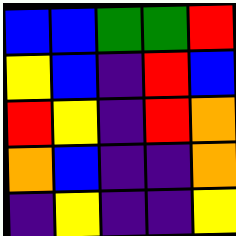[["blue", "blue", "green", "green", "red"], ["yellow", "blue", "indigo", "red", "blue"], ["red", "yellow", "indigo", "red", "orange"], ["orange", "blue", "indigo", "indigo", "orange"], ["indigo", "yellow", "indigo", "indigo", "yellow"]]